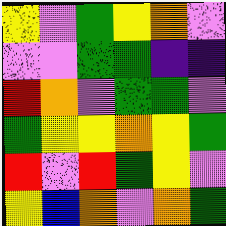[["yellow", "violet", "green", "yellow", "orange", "violet"], ["violet", "violet", "green", "green", "indigo", "indigo"], ["red", "orange", "violet", "green", "green", "violet"], ["green", "yellow", "yellow", "orange", "yellow", "green"], ["red", "violet", "red", "green", "yellow", "violet"], ["yellow", "blue", "orange", "violet", "orange", "green"]]